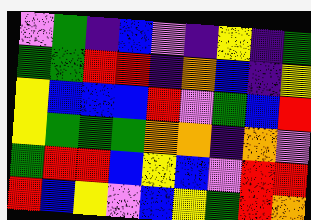[["violet", "green", "indigo", "blue", "violet", "indigo", "yellow", "indigo", "green"], ["green", "green", "red", "red", "indigo", "orange", "blue", "indigo", "yellow"], ["yellow", "blue", "blue", "blue", "red", "violet", "green", "blue", "red"], ["yellow", "green", "green", "green", "orange", "orange", "indigo", "orange", "violet"], ["green", "red", "red", "blue", "yellow", "blue", "violet", "red", "red"], ["red", "blue", "yellow", "violet", "blue", "yellow", "green", "red", "orange"]]